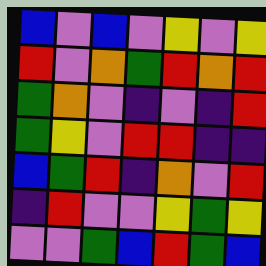[["blue", "violet", "blue", "violet", "yellow", "violet", "yellow"], ["red", "violet", "orange", "green", "red", "orange", "red"], ["green", "orange", "violet", "indigo", "violet", "indigo", "red"], ["green", "yellow", "violet", "red", "red", "indigo", "indigo"], ["blue", "green", "red", "indigo", "orange", "violet", "red"], ["indigo", "red", "violet", "violet", "yellow", "green", "yellow"], ["violet", "violet", "green", "blue", "red", "green", "blue"]]